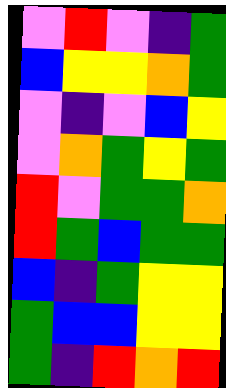[["violet", "red", "violet", "indigo", "green"], ["blue", "yellow", "yellow", "orange", "green"], ["violet", "indigo", "violet", "blue", "yellow"], ["violet", "orange", "green", "yellow", "green"], ["red", "violet", "green", "green", "orange"], ["red", "green", "blue", "green", "green"], ["blue", "indigo", "green", "yellow", "yellow"], ["green", "blue", "blue", "yellow", "yellow"], ["green", "indigo", "red", "orange", "red"]]